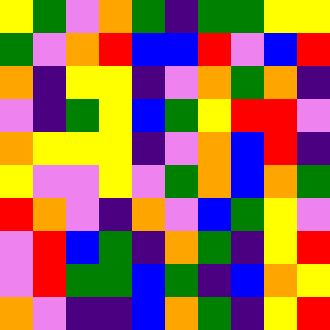[["yellow", "green", "violet", "orange", "green", "indigo", "green", "green", "yellow", "yellow"], ["green", "violet", "orange", "red", "blue", "blue", "red", "violet", "blue", "red"], ["orange", "indigo", "yellow", "yellow", "indigo", "violet", "orange", "green", "orange", "indigo"], ["violet", "indigo", "green", "yellow", "blue", "green", "yellow", "red", "red", "violet"], ["orange", "yellow", "yellow", "yellow", "indigo", "violet", "orange", "blue", "red", "indigo"], ["yellow", "violet", "violet", "yellow", "violet", "green", "orange", "blue", "orange", "green"], ["red", "orange", "violet", "indigo", "orange", "violet", "blue", "green", "yellow", "violet"], ["violet", "red", "blue", "green", "indigo", "orange", "green", "indigo", "yellow", "red"], ["violet", "red", "green", "green", "blue", "green", "indigo", "blue", "orange", "yellow"], ["orange", "violet", "indigo", "indigo", "blue", "orange", "green", "indigo", "yellow", "red"]]